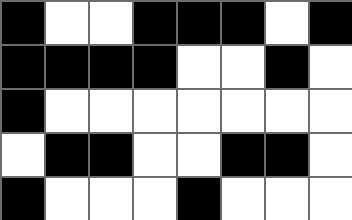[["black", "white", "white", "black", "black", "black", "white", "black"], ["black", "black", "black", "black", "white", "white", "black", "white"], ["black", "white", "white", "white", "white", "white", "white", "white"], ["white", "black", "black", "white", "white", "black", "black", "white"], ["black", "white", "white", "white", "black", "white", "white", "white"]]